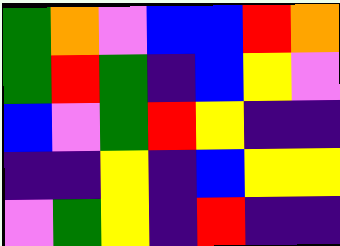[["green", "orange", "violet", "blue", "blue", "red", "orange"], ["green", "red", "green", "indigo", "blue", "yellow", "violet"], ["blue", "violet", "green", "red", "yellow", "indigo", "indigo"], ["indigo", "indigo", "yellow", "indigo", "blue", "yellow", "yellow"], ["violet", "green", "yellow", "indigo", "red", "indigo", "indigo"]]